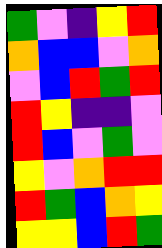[["green", "violet", "indigo", "yellow", "red"], ["orange", "blue", "blue", "violet", "orange"], ["violet", "blue", "red", "green", "red"], ["red", "yellow", "indigo", "indigo", "violet"], ["red", "blue", "violet", "green", "violet"], ["yellow", "violet", "orange", "red", "red"], ["red", "green", "blue", "orange", "yellow"], ["yellow", "yellow", "blue", "red", "green"]]